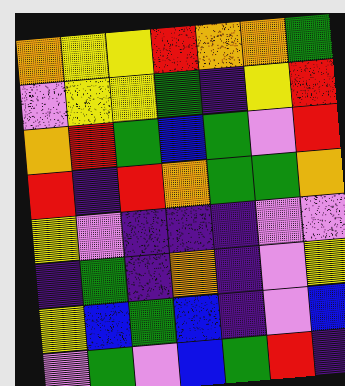[["orange", "yellow", "yellow", "red", "orange", "orange", "green"], ["violet", "yellow", "yellow", "green", "indigo", "yellow", "red"], ["orange", "red", "green", "blue", "green", "violet", "red"], ["red", "indigo", "red", "orange", "green", "green", "orange"], ["yellow", "violet", "indigo", "indigo", "indigo", "violet", "violet"], ["indigo", "green", "indigo", "orange", "indigo", "violet", "yellow"], ["yellow", "blue", "green", "blue", "indigo", "violet", "blue"], ["violet", "green", "violet", "blue", "green", "red", "indigo"]]